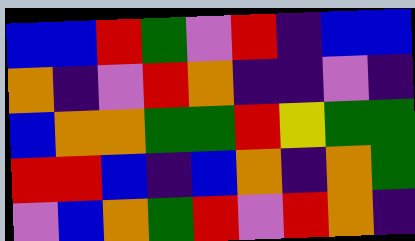[["blue", "blue", "red", "green", "violet", "red", "indigo", "blue", "blue"], ["orange", "indigo", "violet", "red", "orange", "indigo", "indigo", "violet", "indigo"], ["blue", "orange", "orange", "green", "green", "red", "yellow", "green", "green"], ["red", "red", "blue", "indigo", "blue", "orange", "indigo", "orange", "green"], ["violet", "blue", "orange", "green", "red", "violet", "red", "orange", "indigo"]]